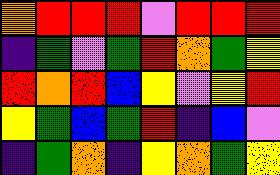[["orange", "red", "red", "red", "violet", "red", "red", "red"], ["indigo", "green", "violet", "green", "red", "orange", "green", "yellow"], ["red", "orange", "red", "blue", "yellow", "violet", "yellow", "red"], ["yellow", "green", "blue", "green", "red", "indigo", "blue", "violet"], ["indigo", "green", "orange", "indigo", "yellow", "orange", "green", "yellow"]]